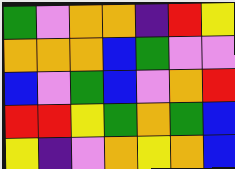[["green", "violet", "orange", "orange", "indigo", "red", "yellow"], ["orange", "orange", "orange", "blue", "green", "violet", "violet"], ["blue", "violet", "green", "blue", "violet", "orange", "red"], ["red", "red", "yellow", "green", "orange", "green", "blue"], ["yellow", "indigo", "violet", "orange", "yellow", "orange", "blue"]]